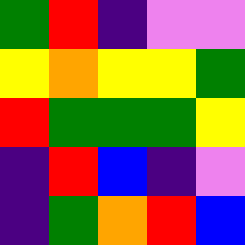[["green", "red", "indigo", "violet", "violet"], ["yellow", "orange", "yellow", "yellow", "green"], ["red", "green", "green", "green", "yellow"], ["indigo", "red", "blue", "indigo", "violet"], ["indigo", "green", "orange", "red", "blue"]]